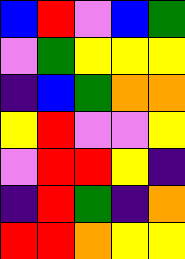[["blue", "red", "violet", "blue", "green"], ["violet", "green", "yellow", "yellow", "yellow"], ["indigo", "blue", "green", "orange", "orange"], ["yellow", "red", "violet", "violet", "yellow"], ["violet", "red", "red", "yellow", "indigo"], ["indigo", "red", "green", "indigo", "orange"], ["red", "red", "orange", "yellow", "yellow"]]